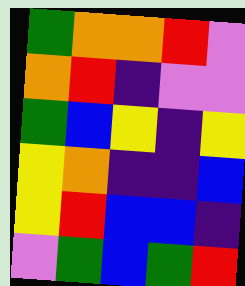[["green", "orange", "orange", "red", "violet"], ["orange", "red", "indigo", "violet", "violet"], ["green", "blue", "yellow", "indigo", "yellow"], ["yellow", "orange", "indigo", "indigo", "blue"], ["yellow", "red", "blue", "blue", "indigo"], ["violet", "green", "blue", "green", "red"]]